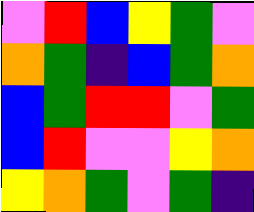[["violet", "red", "blue", "yellow", "green", "violet"], ["orange", "green", "indigo", "blue", "green", "orange"], ["blue", "green", "red", "red", "violet", "green"], ["blue", "red", "violet", "violet", "yellow", "orange"], ["yellow", "orange", "green", "violet", "green", "indigo"]]